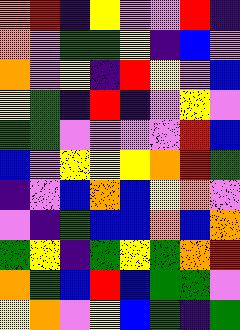[["orange", "red", "indigo", "yellow", "violet", "violet", "red", "indigo"], ["orange", "violet", "green", "green", "yellow", "indigo", "blue", "violet"], ["orange", "violet", "yellow", "indigo", "red", "yellow", "violet", "blue"], ["yellow", "green", "indigo", "red", "indigo", "violet", "yellow", "violet"], ["green", "green", "violet", "violet", "violet", "violet", "red", "blue"], ["blue", "violet", "yellow", "yellow", "yellow", "orange", "red", "green"], ["indigo", "violet", "blue", "orange", "blue", "yellow", "orange", "violet"], ["violet", "indigo", "green", "blue", "blue", "orange", "blue", "orange"], ["green", "yellow", "indigo", "green", "yellow", "green", "orange", "red"], ["orange", "green", "blue", "red", "blue", "green", "green", "violet"], ["yellow", "orange", "violet", "yellow", "blue", "green", "indigo", "green"]]